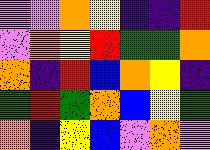[["violet", "violet", "orange", "yellow", "indigo", "indigo", "red"], ["violet", "orange", "yellow", "red", "green", "green", "orange"], ["orange", "indigo", "red", "blue", "orange", "yellow", "indigo"], ["green", "red", "green", "orange", "blue", "yellow", "green"], ["orange", "indigo", "yellow", "blue", "violet", "orange", "violet"]]